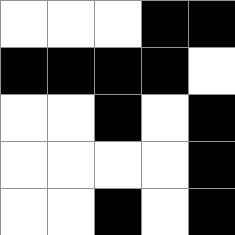[["white", "white", "white", "black", "black"], ["black", "black", "black", "black", "white"], ["white", "white", "black", "white", "black"], ["white", "white", "white", "white", "black"], ["white", "white", "black", "white", "black"]]